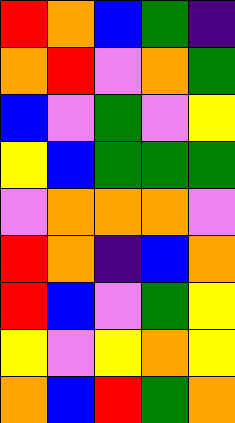[["red", "orange", "blue", "green", "indigo"], ["orange", "red", "violet", "orange", "green"], ["blue", "violet", "green", "violet", "yellow"], ["yellow", "blue", "green", "green", "green"], ["violet", "orange", "orange", "orange", "violet"], ["red", "orange", "indigo", "blue", "orange"], ["red", "blue", "violet", "green", "yellow"], ["yellow", "violet", "yellow", "orange", "yellow"], ["orange", "blue", "red", "green", "orange"]]